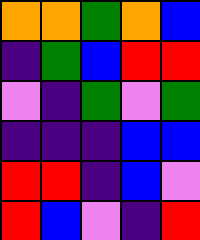[["orange", "orange", "green", "orange", "blue"], ["indigo", "green", "blue", "red", "red"], ["violet", "indigo", "green", "violet", "green"], ["indigo", "indigo", "indigo", "blue", "blue"], ["red", "red", "indigo", "blue", "violet"], ["red", "blue", "violet", "indigo", "red"]]